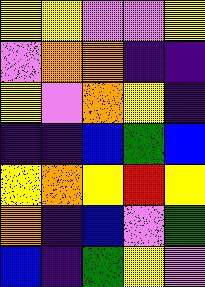[["yellow", "yellow", "violet", "violet", "yellow"], ["violet", "orange", "orange", "indigo", "indigo"], ["yellow", "violet", "orange", "yellow", "indigo"], ["indigo", "indigo", "blue", "green", "blue"], ["yellow", "orange", "yellow", "red", "yellow"], ["orange", "indigo", "blue", "violet", "green"], ["blue", "indigo", "green", "yellow", "violet"]]